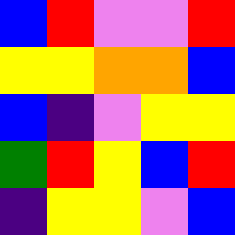[["blue", "red", "violet", "violet", "red"], ["yellow", "yellow", "orange", "orange", "blue"], ["blue", "indigo", "violet", "yellow", "yellow"], ["green", "red", "yellow", "blue", "red"], ["indigo", "yellow", "yellow", "violet", "blue"]]